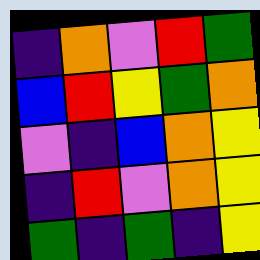[["indigo", "orange", "violet", "red", "green"], ["blue", "red", "yellow", "green", "orange"], ["violet", "indigo", "blue", "orange", "yellow"], ["indigo", "red", "violet", "orange", "yellow"], ["green", "indigo", "green", "indigo", "yellow"]]